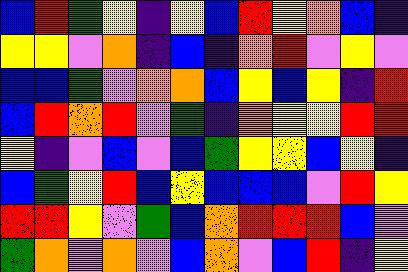[["blue", "red", "green", "yellow", "indigo", "yellow", "blue", "red", "yellow", "orange", "blue", "indigo"], ["yellow", "yellow", "violet", "orange", "indigo", "blue", "indigo", "orange", "red", "violet", "yellow", "violet"], ["blue", "blue", "green", "violet", "orange", "orange", "blue", "yellow", "blue", "yellow", "indigo", "red"], ["blue", "red", "orange", "red", "violet", "green", "indigo", "orange", "yellow", "yellow", "red", "red"], ["yellow", "indigo", "violet", "blue", "violet", "blue", "green", "yellow", "yellow", "blue", "yellow", "indigo"], ["blue", "green", "yellow", "red", "blue", "yellow", "blue", "blue", "blue", "violet", "red", "yellow"], ["red", "red", "yellow", "violet", "green", "blue", "orange", "red", "red", "red", "blue", "violet"], ["green", "orange", "violet", "orange", "violet", "blue", "orange", "violet", "blue", "red", "indigo", "yellow"]]